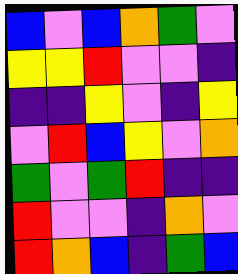[["blue", "violet", "blue", "orange", "green", "violet"], ["yellow", "yellow", "red", "violet", "violet", "indigo"], ["indigo", "indigo", "yellow", "violet", "indigo", "yellow"], ["violet", "red", "blue", "yellow", "violet", "orange"], ["green", "violet", "green", "red", "indigo", "indigo"], ["red", "violet", "violet", "indigo", "orange", "violet"], ["red", "orange", "blue", "indigo", "green", "blue"]]